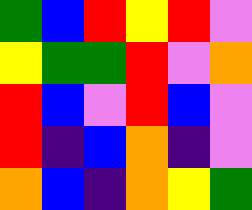[["green", "blue", "red", "yellow", "red", "violet"], ["yellow", "green", "green", "red", "violet", "orange"], ["red", "blue", "violet", "red", "blue", "violet"], ["red", "indigo", "blue", "orange", "indigo", "violet"], ["orange", "blue", "indigo", "orange", "yellow", "green"]]